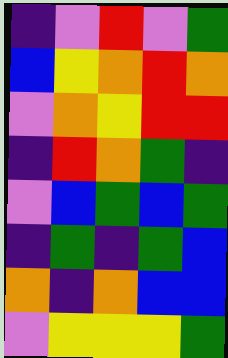[["indigo", "violet", "red", "violet", "green"], ["blue", "yellow", "orange", "red", "orange"], ["violet", "orange", "yellow", "red", "red"], ["indigo", "red", "orange", "green", "indigo"], ["violet", "blue", "green", "blue", "green"], ["indigo", "green", "indigo", "green", "blue"], ["orange", "indigo", "orange", "blue", "blue"], ["violet", "yellow", "yellow", "yellow", "green"]]